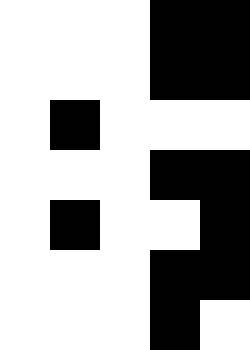[["white", "white", "white", "black", "black"], ["white", "white", "white", "black", "black"], ["white", "black", "white", "white", "white"], ["white", "white", "white", "black", "black"], ["white", "black", "white", "white", "black"], ["white", "white", "white", "black", "black"], ["white", "white", "white", "black", "white"]]